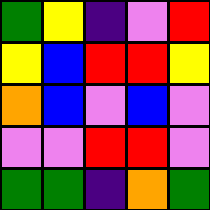[["green", "yellow", "indigo", "violet", "red"], ["yellow", "blue", "red", "red", "yellow"], ["orange", "blue", "violet", "blue", "violet"], ["violet", "violet", "red", "red", "violet"], ["green", "green", "indigo", "orange", "green"]]